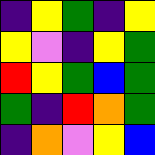[["indigo", "yellow", "green", "indigo", "yellow"], ["yellow", "violet", "indigo", "yellow", "green"], ["red", "yellow", "green", "blue", "green"], ["green", "indigo", "red", "orange", "green"], ["indigo", "orange", "violet", "yellow", "blue"]]